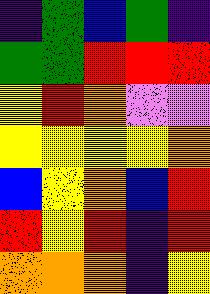[["indigo", "green", "blue", "green", "indigo"], ["green", "green", "red", "red", "red"], ["yellow", "red", "orange", "violet", "violet"], ["yellow", "yellow", "yellow", "yellow", "orange"], ["blue", "yellow", "orange", "blue", "red"], ["red", "yellow", "red", "indigo", "red"], ["orange", "orange", "orange", "indigo", "yellow"]]